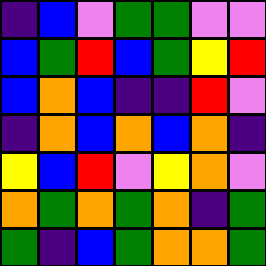[["indigo", "blue", "violet", "green", "green", "violet", "violet"], ["blue", "green", "red", "blue", "green", "yellow", "red"], ["blue", "orange", "blue", "indigo", "indigo", "red", "violet"], ["indigo", "orange", "blue", "orange", "blue", "orange", "indigo"], ["yellow", "blue", "red", "violet", "yellow", "orange", "violet"], ["orange", "green", "orange", "green", "orange", "indigo", "green"], ["green", "indigo", "blue", "green", "orange", "orange", "green"]]